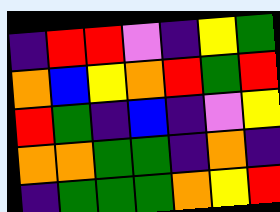[["indigo", "red", "red", "violet", "indigo", "yellow", "green"], ["orange", "blue", "yellow", "orange", "red", "green", "red"], ["red", "green", "indigo", "blue", "indigo", "violet", "yellow"], ["orange", "orange", "green", "green", "indigo", "orange", "indigo"], ["indigo", "green", "green", "green", "orange", "yellow", "red"]]